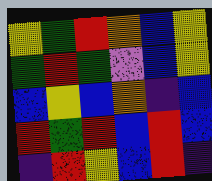[["yellow", "green", "red", "orange", "blue", "yellow"], ["green", "red", "green", "violet", "blue", "yellow"], ["blue", "yellow", "blue", "orange", "indigo", "blue"], ["red", "green", "red", "blue", "red", "blue"], ["indigo", "red", "yellow", "blue", "red", "indigo"]]